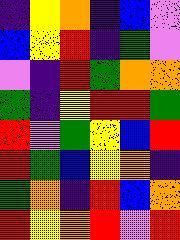[["indigo", "yellow", "orange", "indigo", "blue", "violet"], ["blue", "yellow", "red", "indigo", "green", "violet"], ["violet", "indigo", "red", "green", "orange", "orange"], ["green", "indigo", "yellow", "red", "red", "green"], ["red", "violet", "green", "yellow", "blue", "red"], ["red", "green", "blue", "yellow", "orange", "indigo"], ["green", "orange", "indigo", "red", "blue", "orange"], ["red", "yellow", "orange", "red", "violet", "red"]]